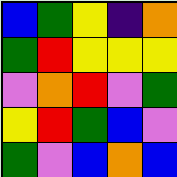[["blue", "green", "yellow", "indigo", "orange"], ["green", "red", "yellow", "yellow", "yellow"], ["violet", "orange", "red", "violet", "green"], ["yellow", "red", "green", "blue", "violet"], ["green", "violet", "blue", "orange", "blue"]]